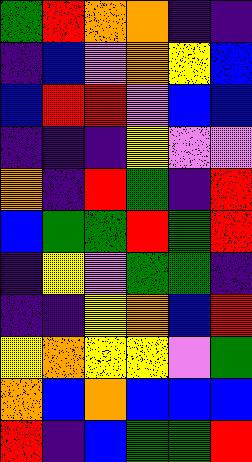[["green", "red", "orange", "orange", "indigo", "indigo"], ["indigo", "blue", "violet", "orange", "yellow", "blue"], ["blue", "red", "red", "violet", "blue", "blue"], ["indigo", "indigo", "indigo", "yellow", "violet", "violet"], ["orange", "indigo", "red", "green", "indigo", "red"], ["blue", "green", "green", "red", "green", "red"], ["indigo", "yellow", "violet", "green", "green", "indigo"], ["indigo", "indigo", "yellow", "orange", "blue", "red"], ["yellow", "orange", "yellow", "yellow", "violet", "green"], ["orange", "blue", "orange", "blue", "blue", "blue"], ["red", "indigo", "blue", "green", "green", "red"]]